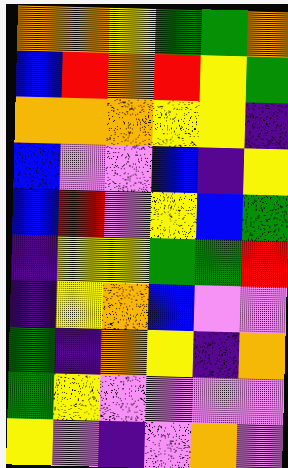[["orange", "orange", "yellow", "green", "green", "orange"], ["blue", "red", "orange", "red", "yellow", "green"], ["orange", "orange", "orange", "yellow", "yellow", "indigo"], ["blue", "violet", "violet", "blue", "indigo", "yellow"], ["blue", "red", "violet", "yellow", "blue", "green"], ["indigo", "yellow", "yellow", "green", "green", "red"], ["indigo", "yellow", "orange", "blue", "violet", "violet"], ["green", "indigo", "orange", "yellow", "indigo", "orange"], ["green", "yellow", "violet", "violet", "violet", "violet"], ["yellow", "violet", "indigo", "violet", "orange", "violet"]]